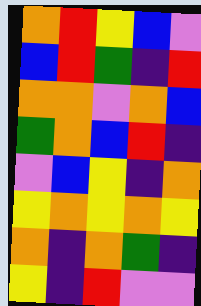[["orange", "red", "yellow", "blue", "violet"], ["blue", "red", "green", "indigo", "red"], ["orange", "orange", "violet", "orange", "blue"], ["green", "orange", "blue", "red", "indigo"], ["violet", "blue", "yellow", "indigo", "orange"], ["yellow", "orange", "yellow", "orange", "yellow"], ["orange", "indigo", "orange", "green", "indigo"], ["yellow", "indigo", "red", "violet", "violet"]]